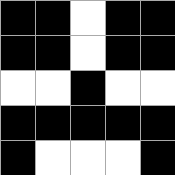[["black", "black", "white", "black", "black"], ["black", "black", "white", "black", "black"], ["white", "white", "black", "white", "white"], ["black", "black", "black", "black", "black"], ["black", "white", "white", "white", "black"]]